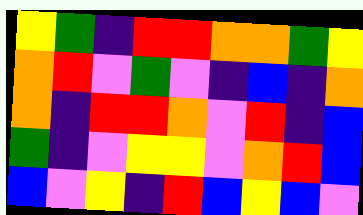[["yellow", "green", "indigo", "red", "red", "orange", "orange", "green", "yellow"], ["orange", "red", "violet", "green", "violet", "indigo", "blue", "indigo", "orange"], ["orange", "indigo", "red", "red", "orange", "violet", "red", "indigo", "blue"], ["green", "indigo", "violet", "yellow", "yellow", "violet", "orange", "red", "blue"], ["blue", "violet", "yellow", "indigo", "red", "blue", "yellow", "blue", "violet"]]